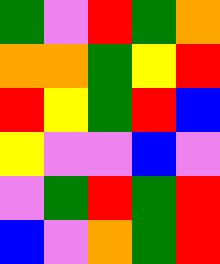[["green", "violet", "red", "green", "orange"], ["orange", "orange", "green", "yellow", "red"], ["red", "yellow", "green", "red", "blue"], ["yellow", "violet", "violet", "blue", "violet"], ["violet", "green", "red", "green", "red"], ["blue", "violet", "orange", "green", "red"]]